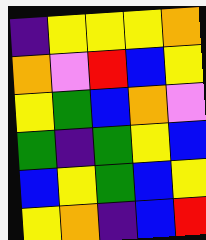[["indigo", "yellow", "yellow", "yellow", "orange"], ["orange", "violet", "red", "blue", "yellow"], ["yellow", "green", "blue", "orange", "violet"], ["green", "indigo", "green", "yellow", "blue"], ["blue", "yellow", "green", "blue", "yellow"], ["yellow", "orange", "indigo", "blue", "red"]]